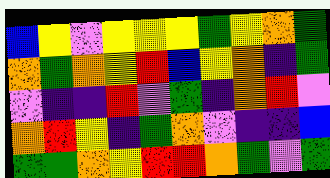[["blue", "yellow", "violet", "yellow", "yellow", "yellow", "green", "yellow", "orange", "green"], ["orange", "green", "orange", "yellow", "red", "blue", "yellow", "orange", "indigo", "green"], ["violet", "indigo", "indigo", "red", "violet", "green", "indigo", "orange", "red", "violet"], ["orange", "red", "yellow", "indigo", "green", "orange", "violet", "indigo", "indigo", "blue"], ["green", "green", "orange", "yellow", "red", "red", "orange", "green", "violet", "green"]]